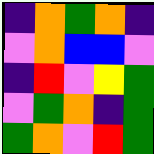[["indigo", "orange", "green", "orange", "indigo"], ["violet", "orange", "blue", "blue", "violet"], ["indigo", "red", "violet", "yellow", "green"], ["violet", "green", "orange", "indigo", "green"], ["green", "orange", "violet", "red", "green"]]